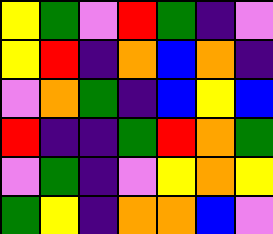[["yellow", "green", "violet", "red", "green", "indigo", "violet"], ["yellow", "red", "indigo", "orange", "blue", "orange", "indigo"], ["violet", "orange", "green", "indigo", "blue", "yellow", "blue"], ["red", "indigo", "indigo", "green", "red", "orange", "green"], ["violet", "green", "indigo", "violet", "yellow", "orange", "yellow"], ["green", "yellow", "indigo", "orange", "orange", "blue", "violet"]]